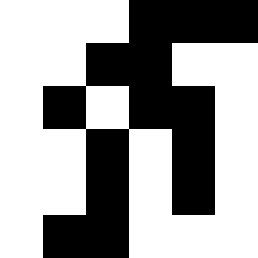[["white", "white", "white", "black", "black", "black"], ["white", "white", "black", "black", "white", "white"], ["white", "black", "white", "black", "black", "white"], ["white", "white", "black", "white", "black", "white"], ["white", "white", "black", "white", "black", "white"], ["white", "black", "black", "white", "white", "white"]]